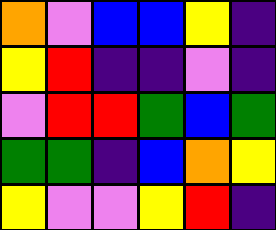[["orange", "violet", "blue", "blue", "yellow", "indigo"], ["yellow", "red", "indigo", "indigo", "violet", "indigo"], ["violet", "red", "red", "green", "blue", "green"], ["green", "green", "indigo", "blue", "orange", "yellow"], ["yellow", "violet", "violet", "yellow", "red", "indigo"]]